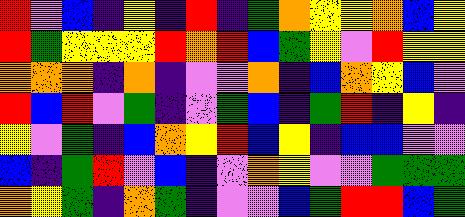[["red", "violet", "blue", "indigo", "yellow", "indigo", "red", "indigo", "green", "orange", "yellow", "yellow", "orange", "blue", "yellow"], ["red", "green", "yellow", "yellow", "yellow", "red", "orange", "red", "blue", "green", "yellow", "violet", "red", "yellow", "yellow"], ["orange", "orange", "orange", "indigo", "orange", "indigo", "violet", "violet", "orange", "indigo", "blue", "orange", "yellow", "blue", "violet"], ["red", "blue", "red", "violet", "green", "indigo", "violet", "green", "blue", "indigo", "green", "red", "indigo", "yellow", "indigo"], ["yellow", "violet", "green", "indigo", "blue", "orange", "yellow", "red", "blue", "yellow", "indigo", "blue", "blue", "violet", "violet"], ["blue", "indigo", "green", "red", "violet", "blue", "indigo", "violet", "orange", "yellow", "violet", "violet", "green", "green", "green"], ["orange", "yellow", "green", "indigo", "orange", "green", "indigo", "violet", "violet", "blue", "green", "red", "red", "blue", "green"]]